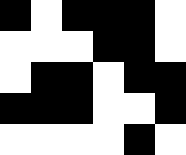[["black", "white", "black", "black", "black", "white"], ["white", "white", "white", "black", "black", "white"], ["white", "black", "black", "white", "black", "black"], ["black", "black", "black", "white", "white", "black"], ["white", "white", "white", "white", "black", "white"]]